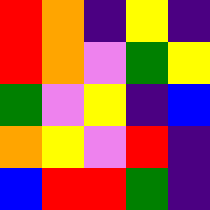[["red", "orange", "indigo", "yellow", "indigo"], ["red", "orange", "violet", "green", "yellow"], ["green", "violet", "yellow", "indigo", "blue"], ["orange", "yellow", "violet", "red", "indigo"], ["blue", "red", "red", "green", "indigo"]]